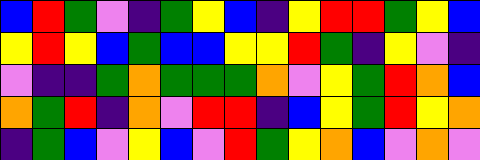[["blue", "red", "green", "violet", "indigo", "green", "yellow", "blue", "indigo", "yellow", "red", "red", "green", "yellow", "blue"], ["yellow", "red", "yellow", "blue", "green", "blue", "blue", "yellow", "yellow", "red", "green", "indigo", "yellow", "violet", "indigo"], ["violet", "indigo", "indigo", "green", "orange", "green", "green", "green", "orange", "violet", "yellow", "green", "red", "orange", "blue"], ["orange", "green", "red", "indigo", "orange", "violet", "red", "red", "indigo", "blue", "yellow", "green", "red", "yellow", "orange"], ["indigo", "green", "blue", "violet", "yellow", "blue", "violet", "red", "green", "yellow", "orange", "blue", "violet", "orange", "violet"]]